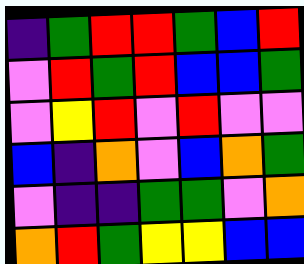[["indigo", "green", "red", "red", "green", "blue", "red"], ["violet", "red", "green", "red", "blue", "blue", "green"], ["violet", "yellow", "red", "violet", "red", "violet", "violet"], ["blue", "indigo", "orange", "violet", "blue", "orange", "green"], ["violet", "indigo", "indigo", "green", "green", "violet", "orange"], ["orange", "red", "green", "yellow", "yellow", "blue", "blue"]]